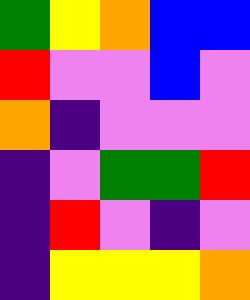[["green", "yellow", "orange", "blue", "blue"], ["red", "violet", "violet", "blue", "violet"], ["orange", "indigo", "violet", "violet", "violet"], ["indigo", "violet", "green", "green", "red"], ["indigo", "red", "violet", "indigo", "violet"], ["indigo", "yellow", "yellow", "yellow", "orange"]]